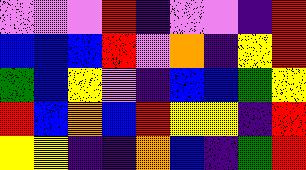[["violet", "violet", "violet", "red", "indigo", "violet", "violet", "indigo", "red"], ["blue", "blue", "blue", "red", "violet", "orange", "indigo", "yellow", "red"], ["green", "blue", "yellow", "violet", "indigo", "blue", "blue", "green", "yellow"], ["red", "blue", "orange", "blue", "red", "yellow", "yellow", "indigo", "red"], ["yellow", "yellow", "indigo", "indigo", "orange", "blue", "indigo", "green", "red"]]